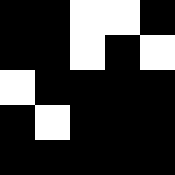[["black", "black", "white", "white", "black"], ["black", "black", "white", "black", "white"], ["white", "black", "black", "black", "black"], ["black", "white", "black", "black", "black"], ["black", "black", "black", "black", "black"]]